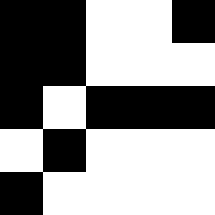[["black", "black", "white", "white", "black"], ["black", "black", "white", "white", "white"], ["black", "white", "black", "black", "black"], ["white", "black", "white", "white", "white"], ["black", "white", "white", "white", "white"]]